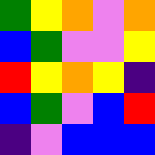[["green", "yellow", "orange", "violet", "orange"], ["blue", "green", "violet", "violet", "yellow"], ["red", "yellow", "orange", "yellow", "indigo"], ["blue", "green", "violet", "blue", "red"], ["indigo", "violet", "blue", "blue", "blue"]]